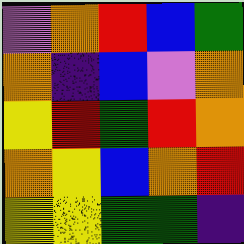[["violet", "orange", "red", "blue", "green"], ["orange", "indigo", "blue", "violet", "orange"], ["yellow", "red", "green", "red", "orange"], ["orange", "yellow", "blue", "orange", "red"], ["yellow", "yellow", "green", "green", "indigo"]]